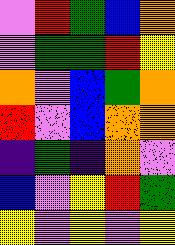[["violet", "red", "green", "blue", "orange"], ["violet", "green", "green", "red", "yellow"], ["orange", "violet", "blue", "green", "orange"], ["red", "violet", "blue", "orange", "orange"], ["indigo", "green", "indigo", "orange", "violet"], ["blue", "violet", "yellow", "red", "green"], ["yellow", "violet", "yellow", "violet", "yellow"]]